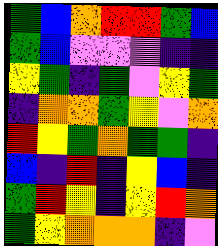[["green", "blue", "orange", "red", "red", "green", "blue"], ["green", "blue", "violet", "violet", "violet", "indigo", "indigo"], ["yellow", "green", "indigo", "green", "violet", "yellow", "green"], ["indigo", "orange", "orange", "green", "yellow", "violet", "orange"], ["red", "yellow", "green", "orange", "green", "green", "indigo"], ["blue", "indigo", "red", "indigo", "yellow", "blue", "indigo"], ["green", "red", "yellow", "indigo", "yellow", "red", "orange"], ["green", "yellow", "orange", "orange", "orange", "indigo", "violet"]]